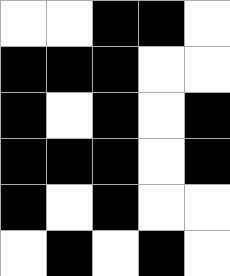[["white", "white", "black", "black", "white"], ["black", "black", "black", "white", "white"], ["black", "white", "black", "white", "black"], ["black", "black", "black", "white", "black"], ["black", "white", "black", "white", "white"], ["white", "black", "white", "black", "white"]]